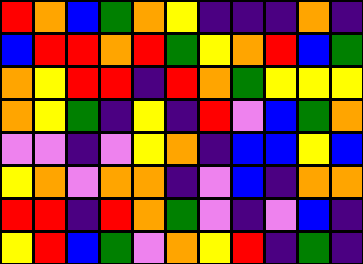[["red", "orange", "blue", "green", "orange", "yellow", "indigo", "indigo", "indigo", "orange", "indigo"], ["blue", "red", "red", "orange", "red", "green", "yellow", "orange", "red", "blue", "green"], ["orange", "yellow", "red", "red", "indigo", "red", "orange", "green", "yellow", "yellow", "yellow"], ["orange", "yellow", "green", "indigo", "yellow", "indigo", "red", "violet", "blue", "green", "orange"], ["violet", "violet", "indigo", "violet", "yellow", "orange", "indigo", "blue", "blue", "yellow", "blue"], ["yellow", "orange", "violet", "orange", "orange", "indigo", "violet", "blue", "indigo", "orange", "orange"], ["red", "red", "indigo", "red", "orange", "green", "violet", "indigo", "violet", "blue", "indigo"], ["yellow", "red", "blue", "green", "violet", "orange", "yellow", "red", "indigo", "green", "indigo"]]